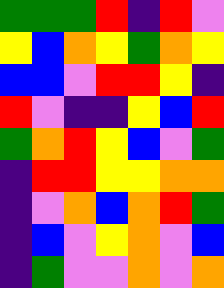[["green", "green", "green", "red", "indigo", "red", "violet"], ["yellow", "blue", "orange", "yellow", "green", "orange", "yellow"], ["blue", "blue", "violet", "red", "red", "yellow", "indigo"], ["red", "violet", "indigo", "indigo", "yellow", "blue", "red"], ["green", "orange", "red", "yellow", "blue", "violet", "green"], ["indigo", "red", "red", "yellow", "yellow", "orange", "orange"], ["indigo", "violet", "orange", "blue", "orange", "red", "green"], ["indigo", "blue", "violet", "yellow", "orange", "violet", "blue"], ["indigo", "green", "violet", "violet", "orange", "violet", "orange"]]